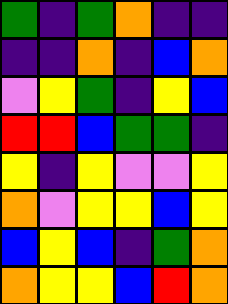[["green", "indigo", "green", "orange", "indigo", "indigo"], ["indigo", "indigo", "orange", "indigo", "blue", "orange"], ["violet", "yellow", "green", "indigo", "yellow", "blue"], ["red", "red", "blue", "green", "green", "indigo"], ["yellow", "indigo", "yellow", "violet", "violet", "yellow"], ["orange", "violet", "yellow", "yellow", "blue", "yellow"], ["blue", "yellow", "blue", "indigo", "green", "orange"], ["orange", "yellow", "yellow", "blue", "red", "orange"]]